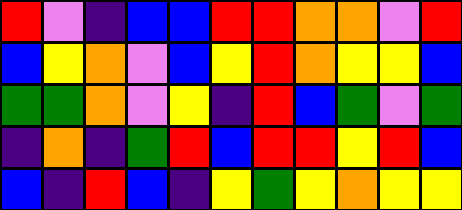[["red", "violet", "indigo", "blue", "blue", "red", "red", "orange", "orange", "violet", "red"], ["blue", "yellow", "orange", "violet", "blue", "yellow", "red", "orange", "yellow", "yellow", "blue"], ["green", "green", "orange", "violet", "yellow", "indigo", "red", "blue", "green", "violet", "green"], ["indigo", "orange", "indigo", "green", "red", "blue", "red", "red", "yellow", "red", "blue"], ["blue", "indigo", "red", "blue", "indigo", "yellow", "green", "yellow", "orange", "yellow", "yellow"]]